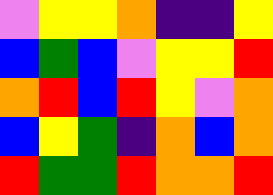[["violet", "yellow", "yellow", "orange", "indigo", "indigo", "yellow"], ["blue", "green", "blue", "violet", "yellow", "yellow", "red"], ["orange", "red", "blue", "red", "yellow", "violet", "orange"], ["blue", "yellow", "green", "indigo", "orange", "blue", "orange"], ["red", "green", "green", "red", "orange", "orange", "red"]]